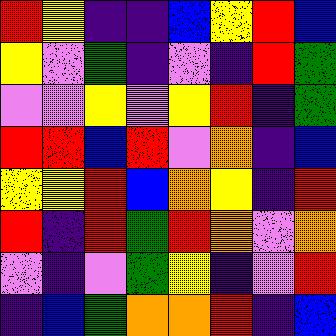[["red", "yellow", "indigo", "indigo", "blue", "yellow", "red", "blue"], ["yellow", "violet", "green", "indigo", "violet", "indigo", "red", "green"], ["violet", "violet", "yellow", "violet", "yellow", "red", "indigo", "green"], ["red", "red", "blue", "red", "violet", "orange", "indigo", "blue"], ["yellow", "yellow", "red", "blue", "orange", "yellow", "indigo", "red"], ["red", "indigo", "red", "green", "red", "orange", "violet", "orange"], ["violet", "indigo", "violet", "green", "yellow", "indigo", "violet", "red"], ["indigo", "blue", "green", "orange", "orange", "red", "indigo", "blue"]]